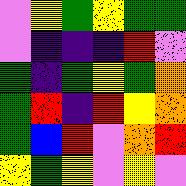[["violet", "yellow", "green", "yellow", "green", "green"], ["violet", "indigo", "indigo", "indigo", "red", "violet"], ["green", "indigo", "green", "yellow", "green", "orange"], ["green", "red", "indigo", "red", "yellow", "orange"], ["green", "blue", "red", "violet", "orange", "red"], ["yellow", "green", "yellow", "violet", "yellow", "violet"]]